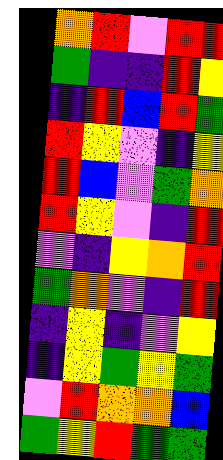[["orange", "red", "violet", "red", "red"], ["green", "indigo", "indigo", "red", "yellow"], ["indigo", "red", "blue", "red", "green"], ["red", "yellow", "violet", "indigo", "yellow"], ["red", "blue", "violet", "green", "orange"], ["red", "yellow", "violet", "indigo", "red"], ["violet", "indigo", "yellow", "orange", "red"], ["green", "orange", "violet", "indigo", "red"], ["indigo", "yellow", "indigo", "violet", "yellow"], ["indigo", "yellow", "green", "yellow", "green"], ["violet", "red", "orange", "orange", "blue"], ["green", "yellow", "red", "green", "green"]]